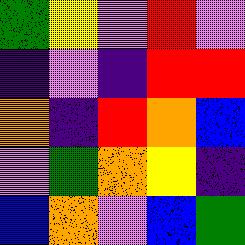[["green", "yellow", "violet", "red", "violet"], ["indigo", "violet", "indigo", "red", "red"], ["orange", "indigo", "red", "orange", "blue"], ["violet", "green", "orange", "yellow", "indigo"], ["blue", "orange", "violet", "blue", "green"]]